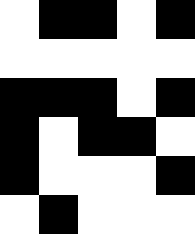[["white", "black", "black", "white", "black"], ["white", "white", "white", "white", "white"], ["black", "black", "black", "white", "black"], ["black", "white", "black", "black", "white"], ["black", "white", "white", "white", "black"], ["white", "black", "white", "white", "white"]]